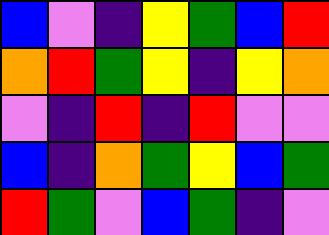[["blue", "violet", "indigo", "yellow", "green", "blue", "red"], ["orange", "red", "green", "yellow", "indigo", "yellow", "orange"], ["violet", "indigo", "red", "indigo", "red", "violet", "violet"], ["blue", "indigo", "orange", "green", "yellow", "blue", "green"], ["red", "green", "violet", "blue", "green", "indigo", "violet"]]